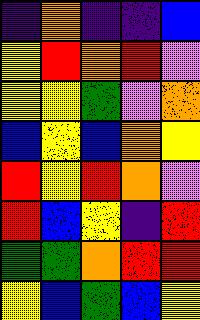[["indigo", "orange", "indigo", "indigo", "blue"], ["yellow", "red", "orange", "red", "violet"], ["yellow", "yellow", "green", "violet", "orange"], ["blue", "yellow", "blue", "orange", "yellow"], ["red", "yellow", "red", "orange", "violet"], ["red", "blue", "yellow", "indigo", "red"], ["green", "green", "orange", "red", "red"], ["yellow", "blue", "green", "blue", "yellow"]]